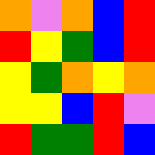[["orange", "violet", "orange", "blue", "red"], ["red", "yellow", "green", "blue", "red"], ["yellow", "green", "orange", "yellow", "orange"], ["yellow", "yellow", "blue", "red", "violet"], ["red", "green", "green", "red", "blue"]]